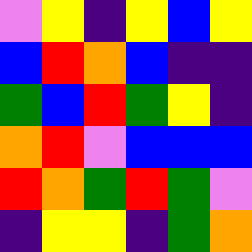[["violet", "yellow", "indigo", "yellow", "blue", "yellow"], ["blue", "red", "orange", "blue", "indigo", "indigo"], ["green", "blue", "red", "green", "yellow", "indigo"], ["orange", "red", "violet", "blue", "blue", "blue"], ["red", "orange", "green", "red", "green", "violet"], ["indigo", "yellow", "yellow", "indigo", "green", "orange"]]